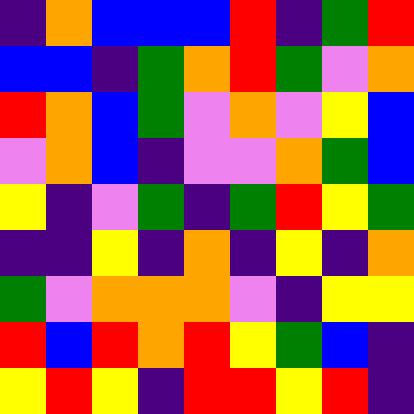[["indigo", "orange", "blue", "blue", "blue", "red", "indigo", "green", "red"], ["blue", "blue", "indigo", "green", "orange", "red", "green", "violet", "orange"], ["red", "orange", "blue", "green", "violet", "orange", "violet", "yellow", "blue"], ["violet", "orange", "blue", "indigo", "violet", "violet", "orange", "green", "blue"], ["yellow", "indigo", "violet", "green", "indigo", "green", "red", "yellow", "green"], ["indigo", "indigo", "yellow", "indigo", "orange", "indigo", "yellow", "indigo", "orange"], ["green", "violet", "orange", "orange", "orange", "violet", "indigo", "yellow", "yellow"], ["red", "blue", "red", "orange", "red", "yellow", "green", "blue", "indigo"], ["yellow", "red", "yellow", "indigo", "red", "red", "yellow", "red", "indigo"]]